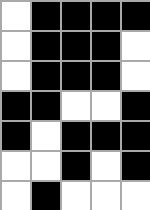[["white", "black", "black", "black", "black"], ["white", "black", "black", "black", "white"], ["white", "black", "black", "black", "white"], ["black", "black", "white", "white", "black"], ["black", "white", "black", "black", "black"], ["white", "white", "black", "white", "black"], ["white", "black", "white", "white", "white"]]